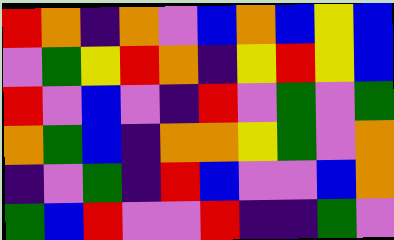[["red", "orange", "indigo", "orange", "violet", "blue", "orange", "blue", "yellow", "blue"], ["violet", "green", "yellow", "red", "orange", "indigo", "yellow", "red", "yellow", "blue"], ["red", "violet", "blue", "violet", "indigo", "red", "violet", "green", "violet", "green"], ["orange", "green", "blue", "indigo", "orange", "orange", "yellow", "green", "violet", "orange"], ["indigo", "violet", "green", "indigo", "red", "blue", "violet", "violet", "blue", "orange"], ["green", "blue", "red", "violet", "violet", "red", "indigo", "indigo", "green", "violet"]]